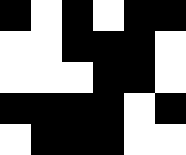[["black", "white", "black", "white", "black", "black"], ["white", "white", "black", "black", "black", "white"], ["white", "white", "white", "black", "black", "white"], ["black", "black", "black", "black", "white", "black"], ["white", "black", "black", "black", "white", "white"]]